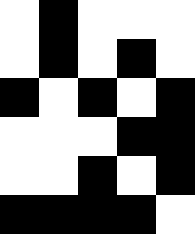[["white", "black", "white", "white", "white"], ["white", "black", "white", "black", "white"], ["black", "white", "black", "white", "black"], ["white", "white", "white", "black", "black"], ["white", "white", "black", "white", "black"], ["black", "black", "black", "black", "white"]]